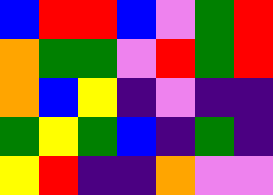[["blue", "red", "red", "blue", "violet", "green", "red"], ["orange", "green", "green", "violet", "red", "green", "red"], ["orange", "blue", "yellow", "indigo", "violet", "indigo", "indigo"], ["green", "yellow", "green", "blue", "indigo", "green", "indigo"], ["yellow", "red", "indigo", "indigo", "orange", "violet", "violet"]]